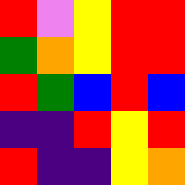[["red", "violet", "yellow", "red", "red"], ["green", "orange", "yellow", "red", "red"], ["red", "green", "blue", "red", "blue"], ["indigo", "indigo", "red", "yellow", "red"], ["red", "indigo", "indigo", "yellow", "orange"]]